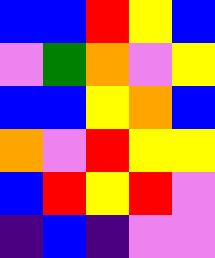[["blue", "blue", "red", "yellow", "blue"], ["violet", "green", "orange", "violet", "yellow"], ["blue", "blue", "yellow", "orange", "blue"], ["orange", "violet", "red", "yellow", "yellow"], ["blue", "red", "yellow", "red", "violet"], ["indigo", "blue", "indigo", "violet", "violet"]]